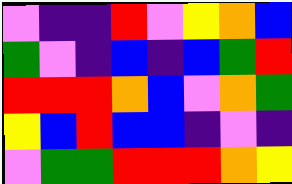[["violet", "indigo", "indigo", "red", "violet", "yellow", "orange", "blue"], ["green", "violet", "indigo", "blue", "indigo", "blue", "green", "red"], ["red", "red", "red", "orange", "blue", "violet", "orange", "green"], ["yellow", "blue", "red", "blue", "blue", "indigo", "violet", "indigo"], ["violet", "green", "green", "red", "red", "red", "orange", "yellow"]]